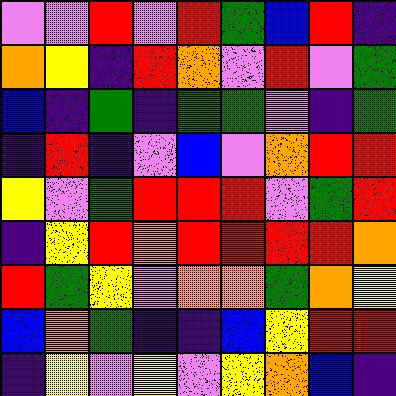[["violet", "violet", "red", "violet", "red", "green", "blue", "red", "indigo"], ["orange", "yellow", "indigo", "red", "orange", "violet", "red", "violet", "green"], ["blue", "indigo", "green", "indigo", "green", "green", "violet", "indigo", "green"], ["indigo", "red", "indigo", "violet", "blue", "violet", "orange", "red", "red"], ["yellow", "violet", "green", "red", "red", "red", "violet", "green", "red"], ["indigo", "yellow", "red", "orange", "red", "red", "red", "red", "orange"], ["red", "green", "yellow", "violet", "orange", "orange", "green", "orange", "yellow"], ["blue", "orange", "green", "indigo", "indigo", "blue", "yellow", "red", "red"], ["indigo", "yellow", "violet", "yellow", "violet", "yellow", "orange", "blue", "indigo"]]